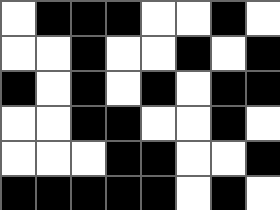[["white", "black", "black", "black", "white", "white", "black", "white"], ["white", "white", "black", "white", "white", "black", "white", "black"], ["black", "white", "black", "white", "black", "white", "black", "black"], ["white", "white", "black", "black", "white", "white", "black", "white"], ["white", "white", "white", "black", "black", "white", "white", "black"], ["black", "black", "black", "black", "black", "white", "black", "white"]]